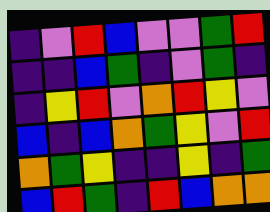[["indigo", "violet", "red", "blue", "violet", "violet", "green", "red"], ["indigo", "indigo", "blue", "green", "indigo", "violet", "green", "indigo"], ["indigo", "yellow", "red", "violet", "orange", "red", "yellow", "violet"], ["blue", "indigo", "blue", "orange", "green", "yellow", "violet", "red"], ["orange", "green", "yellow", "indigo", "indigo", "yellow", "indigo", "green"], ["blue", "red", "green", "indigo", "red", "blue", "orange", "orange"]]